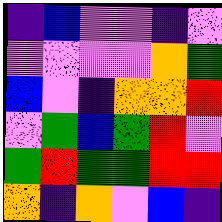[["indigo", "blue", "violet", "violet", "indigo", "violet"], ["violet", "violet", "violet", "violet", "orange", "green"], ["blue", "violet", "indigo", "orange", "orange", "red"], ["violet", "green", "blue", "green", "red", "violet"], ["green", "red", "green", "green", "red", "red"], ["orange", "indigo", "orange", "violet", "blue", "indigo"]]